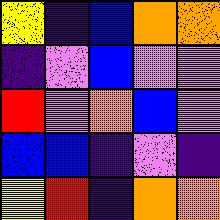[["yellow", "indigo", "blue", "orange", "orange"], ["indigo", "violet", "blue", "violet", "violet"], ["red", "violet", "orange", "blue", "violet"], ["blue", "blue", "indigo", "violet", "indigo"], ["yellow", "red", "indigo", "orange", "orange"]]